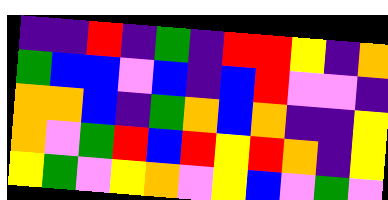[["indigo", "indigo", "red", "indigo", "green", "indigo", "red", "red", "yellow", "indigo", "orange"], ["green", "blue", "blue", "violet", "blue", "indigo", "blue", "red", "violet", "violet", "indigo"], ["orange", "orange", "blue", "indigo", "green", "orange", "blue", "orange", "indigo", "indigo", "yellow"], ["orange", "violet", "green", "red", "blue", "red", "yellow", "red", "orange", "indigo", "yellow"], ["yellow", "green", "violet", "yellow", "orange", "violet", "yellow", "blue", "violet", "green", "violet"]]